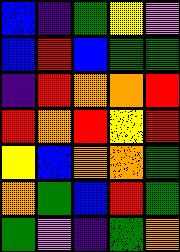[["blue", "indigo", "green", "yellow", "violet"], ["blue", "red", "blue", "green", "green"], ["indigo", "red", "orange", "orange", "red"], ["red", "orange", "red", "yellow", "red"], ["yellow", "blue", "orange", "orange", "green"], ["orange", "green", "blue", "red", "green"], ["green", "violet", "indigo", "green", "orange"]]